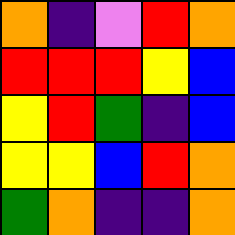[["orange", "indigo", "violet", "red", "orange"], ["red", "red", "red", "yellow", "blue"], ["yellow", "red", "green", "indigo", "blue"], ["yellow", "yellow", "blue", "red", "orange"], ["green", "orange", "indigo", "indigo", "orange"]]